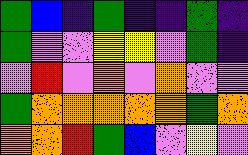[["green", "blue", "indigo", "green", "indigo", "indigo", "green", "indigo"], ["green", "violet", "violet", "yellow", "yellow", "violet", "green", "indigo"], ["violet", "red", "violet", "orange", "violet", "orange", "violet", "violet"], ["green", "orange", "orange", "orange", "orange", "orange", "green", "orange"], ["orange", "orange", "red", "green", "blue", "violet", "yellow", "violet"]]